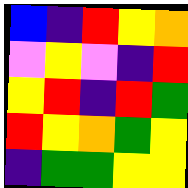[["blue", "indigo", "red", "yellow", "orange"], ["violet", "yellow", "violet", "indigo", "red"], ["yellow", "red", "indigo", "red", "green"], ["red", "yellow", "orange", "green", "yellow"], ["indigo", "green", "green", "yellow", "yellow"]]